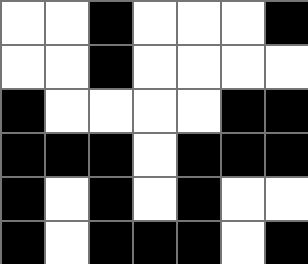[["white", "white", "black", "white", "white", "white", "black"], ["white", "white", "black", "white", "white", "white", "white"], ["black", "white", "white", "white", "white", "black", "black"], ["black", "black", "black", "white", "black", "black", "black"], ["black", "white", "black", "white", "black", "white", "white"], ["black", "white", "black", "black", "black", "white", "black"]]